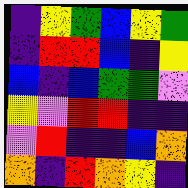[["indigo", "yellow", "green", "blue", "yellow", "green"], ["indigo", "red", "red", "blue", "indigo", "yellow"], ["blue", "indigo", "blue", "green", "green", "violet"], ["yellow", "violet", "red", "red", "indigo", "indigo"], ["violet", "red", "indigo", "indigo", "blue", "orange"], ["orange", "indigo", "red", "orange", "yellow", "indigo"]]